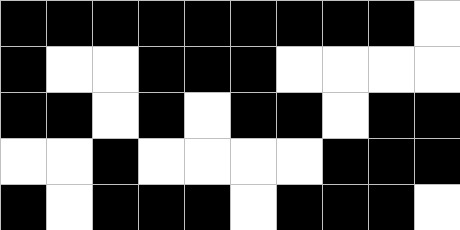[["black", "black", "black", "black", "black", "black", "black", "black", "black", "white"], ["black", "white", "white", "black", "black", "black", "white", "white", "white", "white"], ["black", "black", "white", "black", "white", "black", "black", "white", "black", "black"], ["white", "white", "black", "white", "white", "white", "white", "black", "black", "black"], ["black", "white", "black", "black", "black", "white", "black", "black", "black", "white"]]